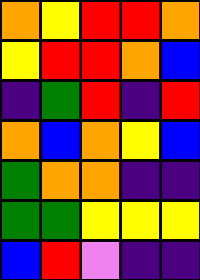[["orange", "yellow", "red", "red", "orange"], ["yellow", "red", "red", "orange", "blue"], ["indigo", "green", "red", "indigo", "red"], ["orange", "blue", "orange", "yellow", "blue"], ["green", "orange", "orange", "indigo", "indigo"], ["green", "green", "yellow", "yellow", "yellow"], ["blue", "red", "violet", "indigo", "indigo"]]